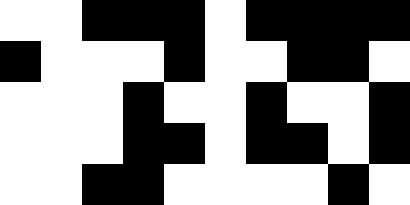[["white", "white", "black", "black", "black", "white", "black", "black", "black", "black"], ["black", "white", "white", "white", "black", "white", "white", "black", "black", "white"], ["white", "white", "white", "black", "white", "white", "black", "white", "white", "black"], ["white", "white", "white", "black", "black", "white", "black", "black", "white", "black"], ["white", "white", "black", "black", "white", "white", "white", "white", "black", "white"]]